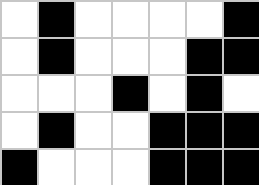[["white", "black", "white", "white", "white", "white", "black"], ["white", "black", "white", "white", "white", "black", "black"], ["white", "white", "white", "black", "white", "black", "white"], ["white", "black", "white", "white", "black", "black", "black"], ["black", "white", "white", "white", "black", "black", "black"]]